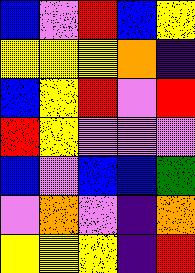[["blue", "violet", "red", "blue", "yellow"], ["yellow", "yellow", "yellow", "orange", "indigo"], ["blue", "yellow", "red", "violet", "red"], ["red", "yellow", "violet", "violet", "violet"], ["blue", "violet", "blue", "blue", "green"], ["violet", "orange", "violet", "indigo", "orange"], ["yellow", "yellow", "yellow", "indigo", "red"]]